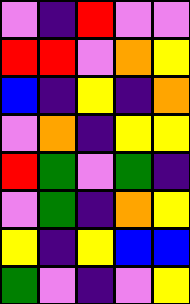[["violet", "indigo", "red", "violet", "violet"], ["red", "red", "violet", "orange", "yellow"], ["blue", "indigo", "yellow", "indigo", "orange"], ["violet", "orange", "indigo", "yellow", "yellow"], ["red", "green", "violet", "green", "indigo"], ["violet", "green", "indigo", "orange", "yellow"], ["yellow", "indigo", "yellow", "blue", "blue"], ["green", "violet", "indigo", "violet", "yellow"]]